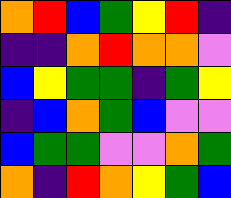[["orange", "red", "blue", "green", "yellow", "red", "indigo"], ["indigo", "indigo", "orange", "red", "orange", "orange", "violet"], ["blue", "yellow", "green", "green", "indigo", "green", "yellow"], ["indigo", "blue", "orange", "green", "blue", "violet", "violet"], ["blue", "green", "green", "violet", "violet", "orange", "green"], ["orange", "indigo", "red", "orange", "yellow", "green", "blue"]]